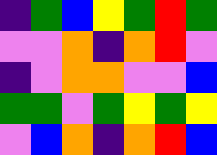[["indigo", "green", "blue", "yellow", "green", "red", "green"], ["violet", "violet", "orange", "indigo", "orange", "red", "violet"], ["indigo", "violet", "orange", "orange", "violet", "violet", "blue"], ["green", "green", "violet", "green", "yellow", "green", "yellow"], ["violet", "blue", "orange", "indigo", "orange", "red", "blue"]]